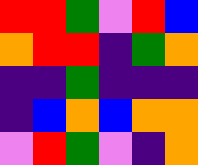[["red", "red", "green", "violet", "red", "blue"], ["orange", "red", "red", "indigo", "green", "orange"], ["indigo", "indigo", "green", "indigo", "indigo", "indigo"], ["indigo", "blue", "orange", "blue", "orange", "orange"], ["violet", "red", "green", "violet", "indigo", "orange"]]